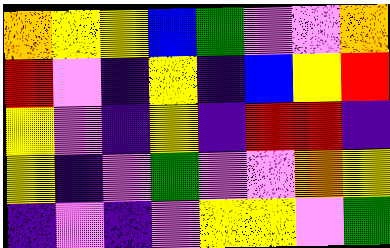[["orange", "yellow", "yellow", "blue", "green", "violet", "violet", "orange"], ["red", "violet", "indigo", "yellow", "indigo", "blue", "yellow", "red"], ["yellow", "violet", "indigo", "yellow", "indigo", "red", "red", "indigo"], ["yellow", "indigo", "violet", "green", "violet", "violet", "orange", "yellow"], ["indigo", "violet", "indigo", "violet", "yellow", "yellow", "violet", "green"]]